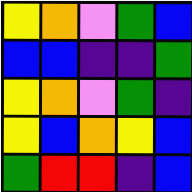[["yellow", "orange", "violet", "green", "blue"], ["blue", "blue", "indigo", "indigo", "green"], ["yellow", "orange", "violet", "green", "indigo"], ["yellow", "blue", "orange", "yellow", "blue"], ["green", "red", "red", "indigo", "blue"]]